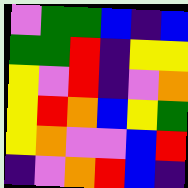[["violet", "green", "green", "blue", "indigo", "blue"], ["green", "green", "red", "indigo", "yellow", "yellow"], ["yellow", "violet", "red", "indigo", "violet", "orange"], ["yellow", "red", "orange", "blue", "yellow", "green"], ["yellow", "orange", "violet", "violet", "blue", "red"], ["indigo", "violet", "orange", "red", "blue", "indigo"]]